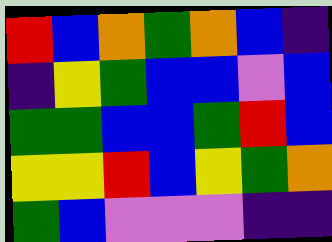[["red", "blue", "orange", "green", "orange", "blue", "indigo"], ["indigo", "yellow", "green", "blue", "blue", "violet", "blue"], ["green", "green", "blue", "blue", "green", "red", "blue"], ["yellow", "yellow", "red", "blue", "yellow", "green", "orange"], ["green", "blue", "violet", "violet", "violet", "indigo", "indigo"]]